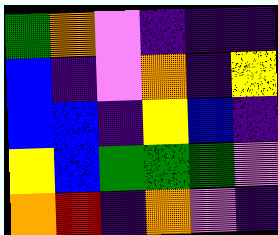[["green", "orange", "violet", "indigo", "indigo", "indigo"], ["blue", "indigo", "violet", "orange", "indigo", "yellow"], ["blue", "blue", "indigo", "yellow", "blue", "indigo"], ["yellow", "blue", "green", "green", "green", "violet"], ["orange", "red", "indigo", "orange", "violet", "indigo"]]